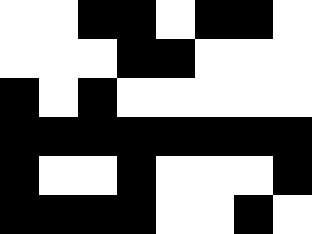[["white", "white", "black", "black", "white", "black", "black", "white"], ["white", "white", "white", "black", "black", "white", "white", "white"], ["black", "white", "black", "white", "white", "white", "white", "white"], ["black", "black", "black", "black", "black", "black", "black", "black"], ["black", "white", "white", "black", "white", "white", "white", "black"], ["black", "black", "black", "black", "white", "white", "black", "white"]]